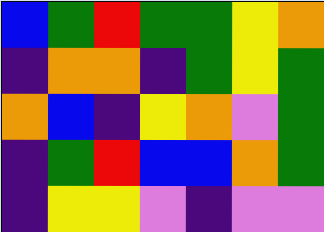[["blue", "green", "red", "green", "green", "yellow", "orange"], ["indigo", "orange", "orange", "indigo", "green", "yellow", "green"], ["orange", "blue", "indigo", "yellow", "orange", "violet", "green"], ["indigo", "green", "red", "blue", "blue", "orange", "green"], ["indigo", "yellow", "yellow", "violet", "indigo", "violet", "violet"]]